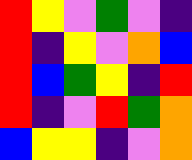[["red", "yellow", "violet", "green", "violet", "indigo"], ["red", "indigo", "yellow", "violet", "orange", "blue"], ["red", "blue", "green", "yellow", "indigo", "red"], ["red", "indigo", "violet", "red", "green", "orange"], ["blue", "yellow", "yellow", "indigo", "violet", "orange"]]